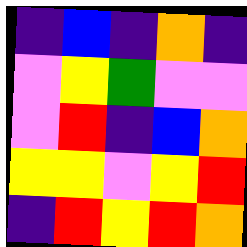[["indigo", "blue", "indigo", "orange", "indigo"], ["violet", "yellow", "green", "violet", "violet"], ["violet", "red", "indigo", "blue", "orange"], ["yellow", "yellow", "violet", "yellow", "red"], ["indigo", "red", "yellow", "red", "orange"]]